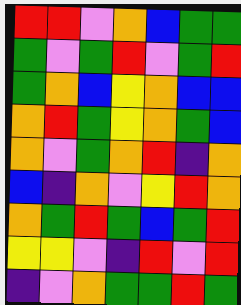[["red", "red", "violet", "orange", "blue", "green", "green"], ["green", "violet", "green", "red", "violet", "green", "red"], ["green", "orange", "blue", "yellow", "orange", "blue", "blue"], ["orange", "red", "green", "yellow", "orange", "green", "blue"], ["orange", "violet", "green", "orange", "red", "indigo", "orange"], ["blue", "indigo", "orange", "violet", "yellow", "red", "orange"], ["orange", "green", "red", "green", "blue", "green", "red"], ["yellow", "yellow", "violet", "indigo", "red", "violet", "red"], ["indigo", "violet", "orange", "green", "green", "red", "green"]]